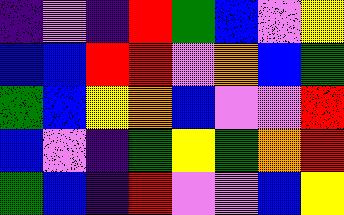[["indigo", "violet", "indigo", "red", "green", "blue", "violet", "yellow"], ["blue", "blue", "red", "red", "violet", "orange", "blue", "green"], ["green", "blue", "yellow", "orange", "blue", "violet", "violet", "red"], ["blue", "violet", "indigo", "green", "yellow", "green", "orange", "red"], ["green", "blue", "indigo", "red", "violet", "violet", "blue", "yellow"]]